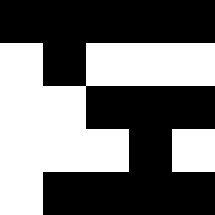[["black", "black", "black", "black", "black"], ["white", "black", "white", "white", "white"], ["white", "white", "black", "black", "black"], ["white", "white", "white", "black", "white"], ["white", "black", "black", "black", "black"]]